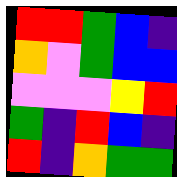[["red", "red", "green", "blue", "indigo"], ["orange", "violet", "green", "blue", "blue"], ["violet", "violet", "violet", "yellow", "red"], ["green", "indigo", "red", "blue", "indigo"], ["red", "indigo", "orange", "green", "green"]]